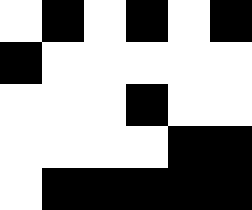[["white", "black", "white", "black", "white", "black"], ["black", "white", "white", "white", "white", "white"], ["white", "white", "white", "black", "white", "white"], ["white", "white", "white", "white", "black", "black"], ["white", "black", "black", "black", "black", "black"]]